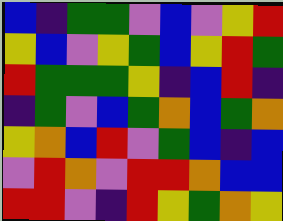[["blue", "indigo", "green", "green", "violet", "blue", "violet", "yellow", "red"], ["yellow", "blue", "violet", "yellow", "green", "blue", "yellow", "red", "green"], ["red", "green", "green", "green", "yellow", "indigo", "blue", "red", "indigo"], ["indigo", "green", "violet", "blue", "green", "orange", "blue", "green", "orange"], ["yellow", "orange", "blue", "red", "violet", "green", "blue", "indigo", "blue"], ["violet", "red", "orange", "violet", "red", "red", "orange", "blue", "blue"], ["red", "red", "violet", "indigo", "red", "yellow", "green", "orange", "yellow"]]